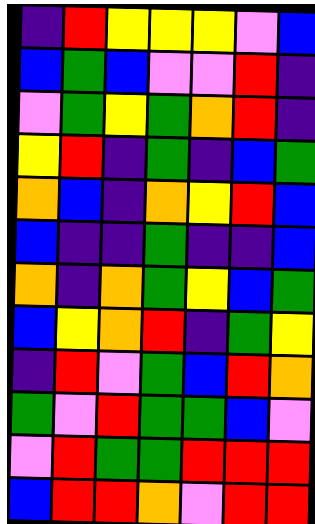[["indigo", "red", "yellow", "yellow", "yellow", "violet", "blue"], ["blue", "green", "blue", "violet", "violet", "red", "indigo"], ["violet", "green", "yellow", "green", "orange", "red", "indigo"], ["yellow", "red", "indigo", "green", "indigo", "blue", "green"], ["orange", "blue", "indigo", "orange", "yellow", "red", "blue"], ["blue", "indigo", "indigo", "green", "indigo", "indigo", "blue"], ["orange", "indigo", "orange", "green", "yellow", "blue", "green"], ["blue", "yellow", "orange", "red", "indigo", "green", "yellow"], ["indigo", "red", "violet", "green", "blue", "red", "orange"], ["green", "violet", "red", "green", "green", "blue", "violet"], ["violet", "red", "green", "green", "red", "red", "red"], ["blue", "red", "red", "orange", "violet", "red", "red"]]